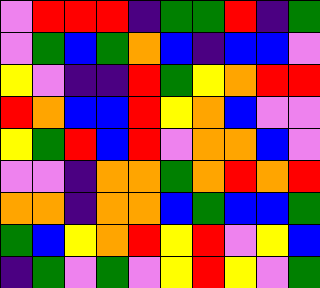[["violet", "red", "red", "red", "indigo", "green", "green", "red", "indigo", "green"], ["violet", "green", "blue", "green", "orange", "blue", "indigo", "blue", "blue", "violet"], ["yellow", "violet", "indigo", "indigo", "red", "green", "yellow", "orange", "red", "red"], ["red", "orange", "blue", "blue", "red", "yellow", "orange", "blue", "violet", "violet"], ["yellow", "green", "red", "blue", "red", "violet", "orange", "orange", "blue", "violet"], ["violet", "violet", "indigo", "orange", "orange", "green", "orange", "red", "orange", "red"], ["orange", "orange", "indigo", "orange", "orange", "blue", "green", "blue", "blue", "green"], ["green", "blue", "yellow", "orange", "red", "yellow", "red", "violet", "yellow", "blue"], ["indigo", "green", "violet", "green", "violet", "yellow", "red", "yellow", "violet", "green"]]